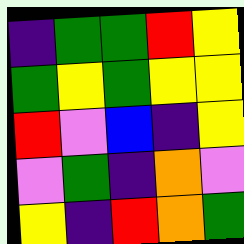[["indigo", "green", "green", "red", "yellow"], ["green", "yellow", "green", "yellow", "yellow"], ["red", "violet", "blue", "indigo", "yellow"], ["violet", "green", "indigo", "orange", "violet"], ["yellow", "indigo", "red", "orange", "green"]]